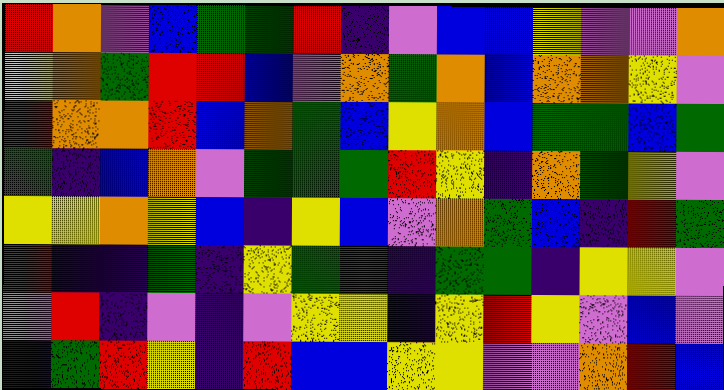[["red", "orange", "violet", "blue", "green", "green", "red", "indigo", "violet", "blue", "blue", "yellow", "violet", "violet", "orange"], ["yellow", "orange", "green", "red", "red", "blue", "violet", "orange", "green", "orange", "blue", "orange", "orange", "yellow", "violet"], ["red", "orange", "orange", "red", "blue", "orange", "green", "blue", "yellow", "orange", "blue", "green", "green", "blue", "green"], ["green", "indigo", "blue", "orange", "violet", "green", "green", "green", "red", "yellow", "indigo", "orange", "green", "yellow", "violet"], ["yellow", "yellow", "orange", "yellow", "blue", "indigo", "yellow", "blue", "violet", "orange", "green", "blue", "indigo", "red", "green"], ["red", "indigo", "indigo", "green", "indigo", "yellow", "green", "green", "indigo", "green", "green", "indigo", "yellow", "yellow", "violet"], ["violet", "red", "indigo", "violet", "indigo", "violet", "yellow", "yellow", "indigo", "yellow", "red", "yellow", "violet", "blue", "violet"], ["indigo", "green", "red", "yellow", "indigo", "red", "blue", "blue", "yellow", "yellow", "violet", "violet", "orange", "red", "blue"]]